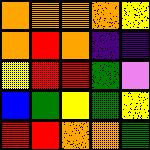[["orange", "orange", "orange", "orange", "yellow"], ["orange", "red", "orange", "indigo", "indigo"], ["yellow", "red", "red", "green", "violet"], ["blue", "green", "yellow", "green", "yellow"], ["red", "red", "orange", "orange", "green"]]